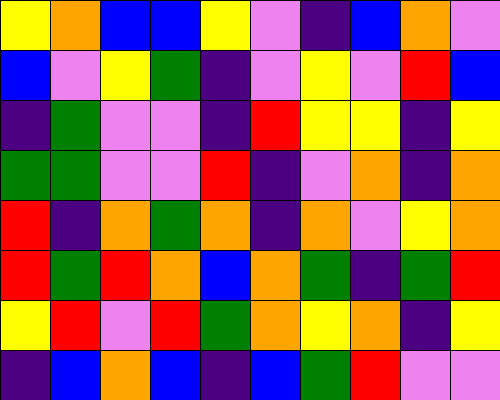[["yellow", "orange", "blue", "blue", "yellow", "violet", "indigo", "blue", "orange", "violet"], ["blue", "violet", "yellow", "green", "indigo", "violet", "yellow", "violet", "red", "blue"], ["indigo", "green", "violet", "violet", "indigo", "red", "yellow", "yellow", "indigo", "yellow"], ["green", "green", "violet", "violet", "red", "indigo", "violet", "orange", "indigo", "orange"], ["red", "indigo", "orange", "green", "orange", "indigo", "orange", "violet", "yellow", "orange"], ["red", "green", "red", "orange", "blue", "orange", "green", "indigo", "green", "red"], ["yellow", "red", "violet", "red", "green", "orange", "yellow", "orange", "indigo", "yellow"], ["indigo", "blue", "orange", "blue", "indigo", "blue", "green", "red", "violet", "violet"]]